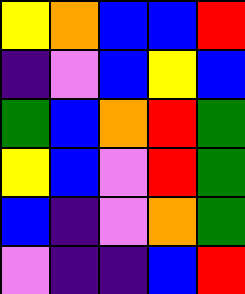[["yellow", "orange", "blue", "blue", "red"], ["indigo", "violet", "blue", "yellow", "blue"], ["green", "blue", "orange", "red", "green"], ["yellow", "blue", "violet", "red", "green"], ["blue", "indigo", "violet", "orange", "green"], ["violet", "indigo", "indigo", "blue", "red"]]